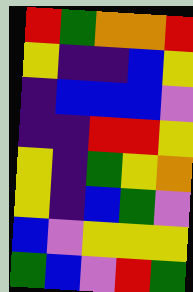[["red", "green", "orange", "orange", "red"], ["yellow", "indigo", "indigo", "blue", "yellow"], ["indigo", "blue", "blue", "blue", "violet"], ["indigo", "indigo", "red", "red", "yellow"], ["yellow", "indigo", "green", "yellow", "orange"], ["yellow", "indigo", "blue", "green", "violet"], ["blue", "violet", "yellow", "yellow", "yellow"], ["green", "blue", "violet", "red", "green"]]